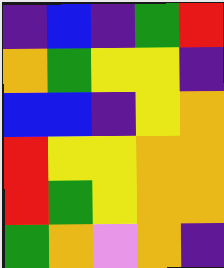[["indigo", "blue", "indigo", "green", "red"], ["orange", "green", "yellow", "yellow", "indigo"], ["blue", "blue", "indigo", "yellow", "orange"], ["red", "yellow", "yellow", "orange", "orange"], ["red", "green", "yellow", "orange", "orange"], ["green", "orange", "violet", "orange", "indigo"]]